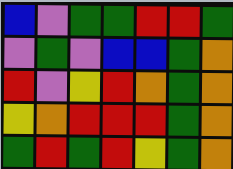[["blue", "violet", "green", "green", "red", "red", "green"], ["violet", "green", "violet", "blue", "blue", "green", "orange"], ["red", "violet", "yellow", "red", "orange", "green", "orange"], ["yellow", "orange", "red", "red", "red", "green", "orange"], ["green", "red", "green", "red", "yellow", "green", "orange"]]